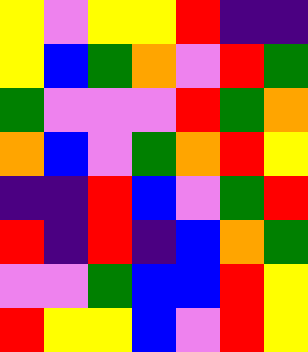[["yellow", "violet", "yellow", "yellow", "red", "indigo", "indigo"], ["yellow", "blue", "green", "orange", "violet", "red", "green"], ["green", "violet", "violet", "violet", "red", "green", "orange"], ["orange", "blue", "violet", "green", "orange", "red", "yellow"], ["indigo", "indigo", "red", "blue", "violet", "green", "red"], ["red", "indigo", "red", "indigo", "blue", "orange", "green"], ["violet", "violet", "green", "blue", "blue", "red", "yellow"], ["red", "yellow", "yellow", "blue", "violet", "red", "yellow"]]